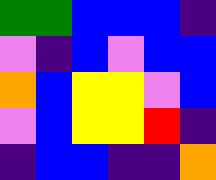[["green", "green", "blue", "blue", "blue", "indigo"], ["violet", "indigo", "blue", "violet", "blue", "blue"], ["orange", "blue", "yellow", "yellow", "violet", "blue"], ["violet", "blue", "yellow", "yellow", "red", "indigo"], ["indigo", "blue", "blue", "indigo", "indigo", "orange"]]